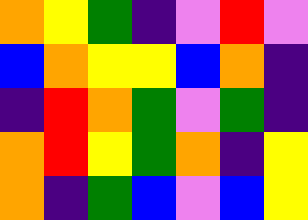[["orange", "yellow", "green", "indigo", "violet", "red", "violet"], ["blue", "orange", "yellow", "yellow", "blue", "orange", "indigo"], ["indigo", "red", "orange", "green", "violet", "green", "indigo"], ["orange", "red", "yellow", "green", "orange", "indigo", "yellow"], ["orange", "indigo", "green", "blue", "violet", "blue", "yellow"]]